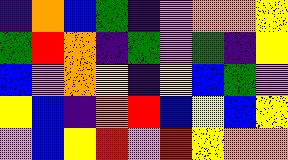[["indigo", "orange", "blue", "green", "indigo", "violet", "orange", "orange", "yellow"], ["green", "red", "orange", "indigo", "green", "violet", "green", "indigo", "yellow"], ["blue", "violet", "orange", "yellow", "indigo", "yellow", "blue", "green", "violet"], ["yellow", "blue", "indigo", "orange", "red", "blue", "yellow", "blue", "yellow"], ["violet", "blue", "yellow", "red", "violet", "red", "yellow", "orange", "orange"]]